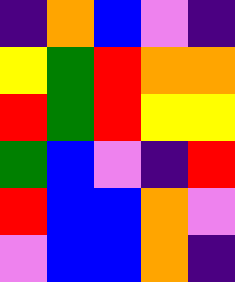[["indigo", "orange", "blue", "violet", "indigo"], ["yellow", "green", "red", "orange", "orange"], ["red", "green", "red", "yellow", "yellow"], ["green", "blue", "violet", "indigo", "red"], ["red", "blue", "blue", "orange", "violet"], ["violet", "blue", "blue", "orange", "indigo"]]